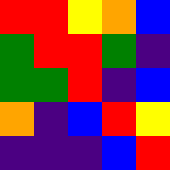[["red", "red", "yellow", "orange", "blue"], ["green", "red", "red", "green", "indigo"], ["green", "green", "red", "indigo", "blue"], ["orange", "indigo", "blue", "red", "yellow"], ["indigo", "indigo", "indigo", "blue", "red"]]